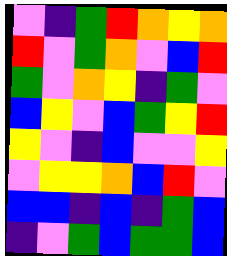[["violet", "indigo", "green", "red", "orange", "yellow", "orange"], ["red", "violet", "green", "orange", "violet", "blue", "red"], ["green", "violet", "orange", "yellow", "indigo", "green", "violet"], ["blue", "yellow", "violet", "blue", "green", "yellow", "red"], ["yellow", "violet", "indigo", "blue", "violet", "violet", "yellow"], ["violet", "yellow", "yellow", "orange", "blue", "red", "violet"], ["blue", "blue", "indigo", "blue", "indigo", "green", "blue"], ["indigo", "violet", "green", "blue", "green", "green", "blue"]]